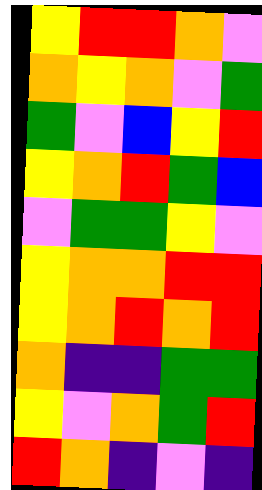[["yellow", "red", "red", "orange", "violet"], ["orange", "yellow", "orange", "violet", "green"], ["green", "violet", "blue", "yellow", "red"], ["yellow", "orange", "red", "green", "blue"], ["violet", "green", "green", "yellow", "violet"], ["yellow", "orange", "orange", "red", "red"], ["yellow", "orange", "red", "orange", "red"], ["orange", "indigo", "indigo", "green", "green"], ["yellow", "violet", "orange", "green", "red"], ["red", "orange", "indigo", "violet", "indigo"]]